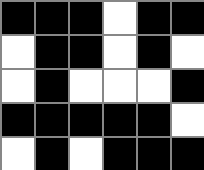[["black", "black", "black", "white", "black", "black"], ["white", "black", "black", "white", "black", "white"], ["white", "black", "white", "white", "white", "black"], ["black", "black", "black", "black", "black", "white"], ["white", "black", "white", "black", "black", "black"]]